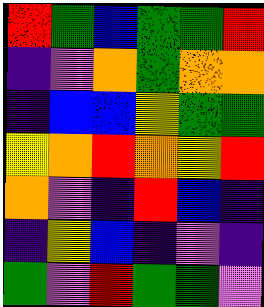[["red", "green", "blue", "green", "green", "red"], ["indigo", "violet", "orange", "green", "orange", "orange"], ["indigo", "blue", "blue", "yellow", "green", "green"], ["yellow", "orange", "red", "orange", "yellow", "red"], ["orange", "violet", "indigo", "red", "blue", "indigo"], ["indigo", "yellow", "blue", "indigo", "violet", "indigo"], ["green", "violet", "red", "green", "green", "violet"]]